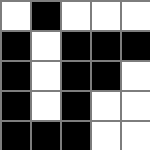[["white", "black", "white", "white", "white"], ["black", "white", "black", "black", "black"], ["black", "white", "black", "black", "white"], ["black", "white", "black", "white", "white"], ["black", "black", "black", "white", "white"]]